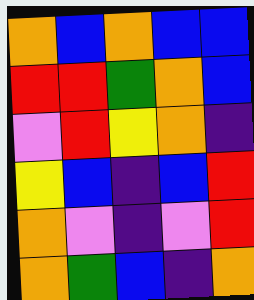[["orange", "blue", "orange", "blue", "blue"], ["red", "red", "green", "orange", "blue"], ["violet", "red", "yellow", "orange", "indigo"], ["yellow", "blue", "indigo", "blue", "red"], ["orange", "violet", "indigo", "violet", "red"], ["orange", "green", "blue", "indigo", "orange"]]